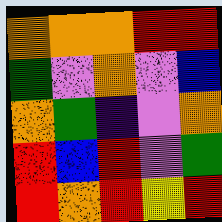[["orange", "orange", "orange", "red", "red"], ["green", "violet", "orange", "violet", "blue"], ["orange", "green", "indigo", "violet", "orange"], ["red", "blue", "red", "violet", "green"], ["red", "orange", "red", "yellow", "red"]]